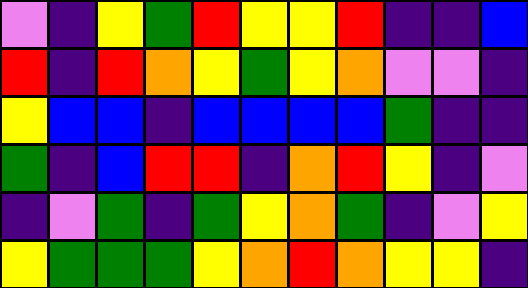[["violet", "indigo", "yellow", "green", "red", "yellow", "yellow", "red", "indigo", "indigo", "blue"], ["red", "indigo", "red", "orange", "yellow", "green", "yellow", "orange", "violet", "violet", "indigo"], ["yellow", "blue", "blue", "indigo", "blue", "blue", "blue", "blue", "green", "indigo", "indigo"], ["green", "indigo", "blue", "red", "red", "indigo", "orange", "red", "yellow", "indigo", "violet"], ["indigo", "violet", "green", "indigo", "green", "yellow", "orange", "green", "indigo", "violet", "yellow"], ["yellow", "green", "green", "green", "yellow", "orange", "red", "orange", "yellow", "yellow", "indigo"]]